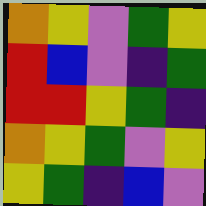[["orange", "yellow", "violet", "green", "yellow"], ["red", "blue", "violet", "indigo", "green"], ["red", "red", "yellow", "green", "indigo"], ["orange", "yellow", "green", "violet", "yellow"], ["yellow", "green", "indigo", "blue", "violet"]]